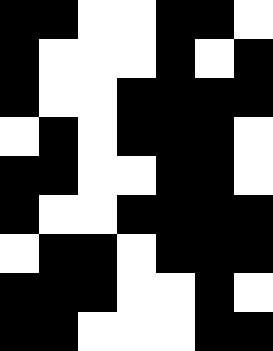[["black", "black", "white", "white", "black", "black", "white"], ["black", "white", "white", "white", "black", "white", "black"], ["black", "white", "white", "black", "black", "black", "black"], ["white", "black", "white", "black", "black", "black", "white"], ["black", "black", "white", "white", "black", "black", "white"], ["black", "white", "white", "black", "black", "black", "black"], ["white", "black", "black", "white", "black", "black", "black"], ["black", "black", "black", "white", "white", "black", "white"], ["black", "black", "white", "white", "white", "black", "black"]]